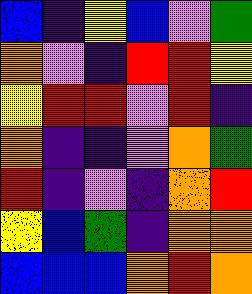[["blue", "indigo", "yellow", "blue", "violet", "green"], ["orange", "violet", "indigo", "red", "red", "yellow"], ["yellow", "red", "red", "violet", "red", "indigo"], ["orange", "indigo", "indigo", "violet", "orange", "green"], ["red", "indigo", "violet", "indigo", "orange", "red"], ["yellow", "blue", "green", "indigo", "orange", "orange"], ["blue", "blue", "blue", "orange", "red", "orange"]]